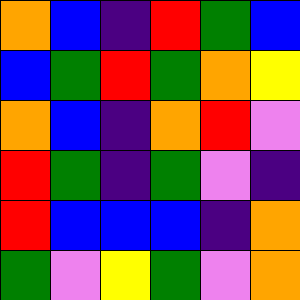[["orange", "blue", "indigo", "red", "green", "blue"], ["blue", "green", "red", "green", "orange", "yellow"], ["orange", "blue", "indigo", "orange", "red", "violet"], ["red", "green", "indigo", "green", "violet", "indigo"], ["red", "blue", "blue", "blue", "indigo", "orange"], ["green", "violet", "yellow", "green", "violet", "orange"]]